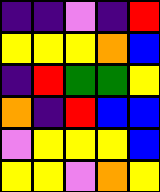[["indigo", "indigo", "violet", "indigo", "red"], ["yellow", "yellow", "yellow", "orange", "blue"], ["indigo", "red", "green", "green", "yellow"], ["orange", "indigo", "red", "blue", "blue"], ["violet", "yellow", "yellow", "yellow", "blue"], ["yellow", "yellow", "violet", "orange", "yellow"]]